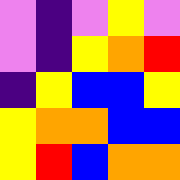[["violet", "indigo", "violet", "yellow", "violet"], ["violet", "indigo", "yellow", "orange", "red"], ["indigo", "yellow", "blue", "blue", "yellow"], ["yellow", "orange", "orange", "blue", "blue"], ["yellow", "red", "blue", "orange", "orange"]]